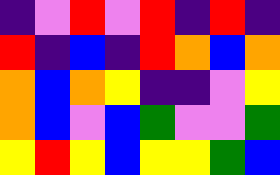[["indigo", "violet", "red", "violet", "red", "indigo", "red", "indigo"], ["red", "indigo", "blue", "indigo", "red", "orange", "blue", "orange"], ["orange", "blue", "orange", "yellow", "indigo", "indigo", "violet", "yellow"], ["orange", "blue", "violet", "blue", "green", "violet", "violet", "green"], ["yellow", "red", "yellow", "blue", "yellow", "yellow", "green", "blue"]]